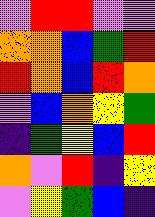[["violet", "red", "red", "violet", "violet"], ["orange", "orange", "blue", "green", "red"], ["red", "orange", "blue", "red", "orange"], ["violet", "blue", "orange", "yellow", "green"], ["indigo", "green", "yellow", "blue", "red"], ["orange", "violet", "red", "indigo", "yellow"], ["violet", "yellow", "green", "blue", "indigo"]]